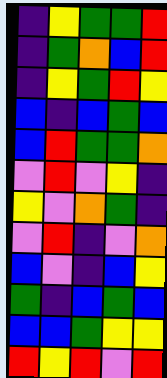[["indigo", "yellow", "green", "green", "red"], ["indigo", "green", "orange", "blue", "red"], ["indigo", "yellow", "green", "red", "yellow"], ["blue", "indigo", "blue", "green", "blue"], ["blue", "red", "green", "green", "orange"], ["violet", "red", "violet", "yellow", "indigo"], ["yellow", "violet", "orange", "green", "indigo"], ["violet", "red", "indigo", "violet", "orange"], ["blue", "violet", "indigo", "blue", "yellow"], ["green", "indigo", "blue", "green", "blue"], ["blue", "blue", "green", "yellow", "yellow"], ["red", "yellow", "red", "violet", "red"]]